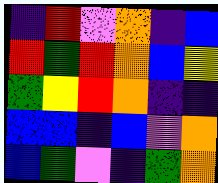[["indigo", "red", "violet", "orange", "indigo", "blue"], ["red", "green", "red", "orange", "blue", "yellow"], ["green", "yellow", "red", "orange", "indigo", "indigo"], ["blue", "blue", "indigo", "blue", "violet", "orange"], ["blue", "green", "violet", "indigo", "green", "orange"]]